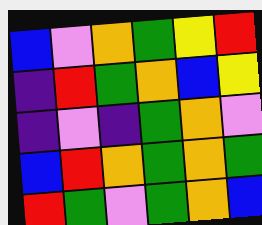[["blue", "violet", "orange", "green", "yellow", "red"], ["indigo", "red", "green", "orange", "blue", "yellow"], ["indigo", "violet", "indigo", "green", "orange", "violet"], ["blue", "red", "orange", "green", "orange", "green"], ["red", "green", "violet", "green", "orange", "blue"]]